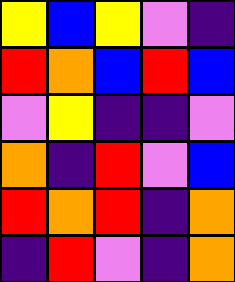[["yellow", "blue", "yellow", "violet", "indigo"], ["red", "orange", "blue", "red", "blue"], ["violet", "yellow", "indigo", "indigo", "violet"], ["orange", "indigo", "red", "violet", "blue"], ["red", "orange", "red", "indigo", "orange"], ["indigo", "red", "violet", "indigo", "orange"]]